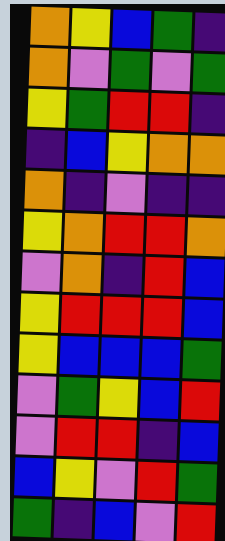[["orange", "yellow", "blue", "green", "indigo"], ["orange", "violet", "green", "violet", "green"], ["yellow", "green", "red", "red", "indigo"], ["indigo", "blue", "yellow", "orange", "orange"], ["orange", "indigo", "violet", "indigo", "indigo"], ["yellow", "orange", "red", "red", "orange"], ["violet", "orange", "indigo", "red", "blue"], ["yellow", "red", "red", "red", "blue"], ["yellow", "blue", "blue", "blue", "green"], ["violet", "green", "yellow", "blue", "red"], ["violet", "red", "red", "indigo", "blue"], ["blue", "yellow", "violet", "red", "green"], ["green", "indigo", "blue", "violet", "red"]]